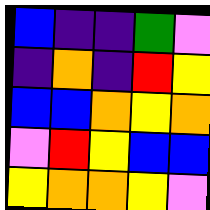[["blue", "indigo", "indigo", "green", "violet"], ["indigo", "orange", "indigo", "red", "yellow"], ["blue", "blue", "orange", "yellow", "orange"], ["violet", "red", "yellow", "blue", "blue"], ["yellow", "orange", "orange", "yellow", "violet"]]